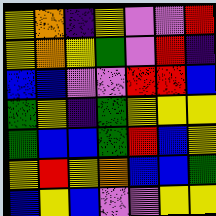[["yellow", "orange", "indigo", "yellow", "violet", "violet", "red"], ["yellow", "orange", "yellow", "green", "violet", "red", "indigo"], ["blue", "blue", "violet", "violet", "red", "red", "blue"], ["green", "yellow", "indigo", "green", "yellow", "yellow", "yellow"], ["green", "blue", "blue", "green", "red", "blue", "yellow"], ["yellow", "red", "yellow", "orange", "blue", "blue", "green"], ["blue", "yellow", "blue", "violet", "violet", "yellow", "yellow"]]